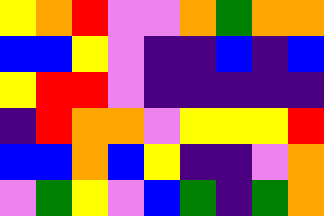[["yellow", "orange", "red", "violet", "violet", "orange", "green", "orange", "orange"], ["blue", "blue", "yellow", "violet", "indigo", "indigo", "blue", "indigo", "blue"], ["yellow", "red", "red", "violet", "indigo", "indigo", "indigo", "indigo", "indigo"], ["indigo", "red", "orange", "orange", "violet", "yellow", "yellow", "yellow", "red"], ["blue", "blue", "orange", "blue", "yellow", "indigo", "indigo", "violet", "orange"], ["violet", "green", "yellow", "violet", "blue", "green", "indigo", "green", "orange"]]